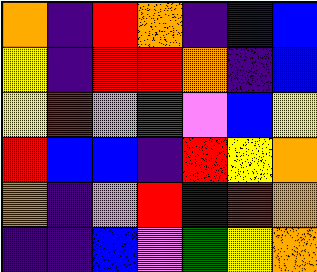[["orange", "indigo", "red", "orange", "indigo", "indigo", "blue"], ["yellow", "indigo", "red", "red", "orange", "indigo", "blue"], ["yellow", "red", "violet", "green", "violet", "blue", "yellow"], ["red", "blue", "blue", "indigo", "red", "yellow", "orange"], ["orange", "indigo", "violet", "red", "indigo", "red", "orange"], ["indigo", "indigo", "blue", "violet", "green", "yellow", "orange"]]